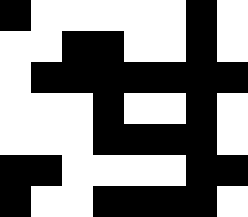[["black", "white", "white", "white", "white", "white", "black", "white"], ["white", "white", "black", "black", "white", "white", "black", "white"], ["white", "black", "black", "black", "black", "black", "black", "black"], ["white", "white", "white", "black", "white", "white", "black", "white"], ["white", "white", "white", "black", "black", "black", "black", "white"], ["black", "black", "white", "white", "white", "white", "black", "black"], ["black", "white", "white", "black", "black", "black", "black", "white"]]